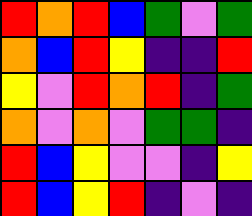[["red", "orange", "red", "blue", "green", "violet", "green"], ["orange", "blue", "red", "yellow", "indigo", "indigo", "red"], ["yellow", "violet", "red", "orange", "red", "indigo", "green"], ["orange", "violet", "orange", "violet", "green", "green", "indigo"], ["red", "blue", "yellow", "violet", "violet", "indigo", "yellow"], ["red", "blue", "yellow", "red", "indigo", "violet", "indigo"]]